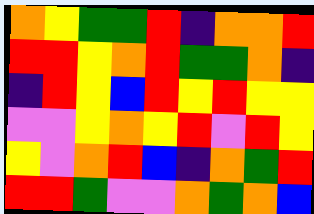[["orange", "yellow", "green", "green", "red", "indigo", "orange", "orange", "red"], ["red", "red", "yellow", "orange", "red", "green", "green", "orange", "indigo"], ["indigo", "red", "yellow", "blue", "red", "yellow", "red", "yellow", "yellow"], ["violet", "violet", "yellow", "orange", "yellow", "red", "violet", "red", "yellow"], ["yellow", "violet", "orange", "red", "blue", "indigo", "orange", "green", "red"], ["red", "red", "green", "violet", "violet", "orange", "green", "orange", "blue"]]